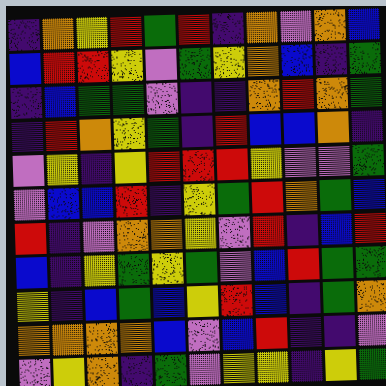[["indigo", "orange", "yellow", "red", "green", "red", "indigo", "orange", "violet", "orange", "blue"], ["blue", "red", "red", "yellow", "violet", "green", "yellow", "orange", "blue", "indigo", "green"], ["indigo", "blue", "green", "green", "violet", "indigo", "indigo", "orange", "red", "orange", "green"], ["indigo", "red", "orange", "yellow", "green", "indigo", "red", "blue", "blue", "orange", "indigo"], ["violet", "yellow", "indigo", "yellow", "red", "red", "red", "yellow", "violet", "violet", "green"], ["violet", "blue", "blue", "red", "indigo", "yellow", "green", "red", "orange", "green", "blue"], ["red", "indigo", "violet", "orange", "orange", "yellow", "violet", "red", "indigo", "blue", "red"], ["blue", "indigo", "yellow", "green", "yellow", "green", "violet", "blue", "red", "green", "green"], ["yellow", "indigo", "blue", "green", "blue", "yellow", "red", "blue", "indigo", "green", "orange"], ["orange", "orange", "orange", "orange", "blue", "violet", "blue", "red", "indigo", "indigo", "violet"], ["violet", "yellow", "orange", "indigo", "green", "violet", "yellow", "yellow", "indigo", "yellow", "green"]]